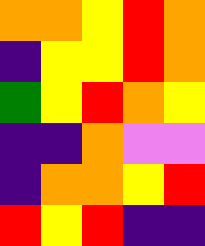[["orange", "orange", "yellow", "red", "orange"], ["indigo", "yellow", "yellow", "red", "orange"], ["green", "yellow", "red", "orange", "yellow"], ["indigo", "indigo", "orange", "violet", "violet"], ["indigo", "orange", "orange", "yellow", "red"], ["red", "yellow", "red", "indigo", "indigo"]]